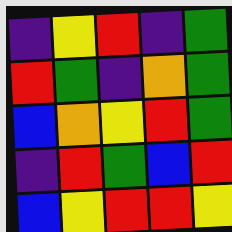[["indigo", "yellow", "red", "indigo", "green"], ["red", "green", "indigo", "orange", "green"], ["blue", "orange", "yellow", "red", "green"], ["indigo", "red", "green", "blue", "red"], ["blue", "yellow", "red", "red", "yellow"]]